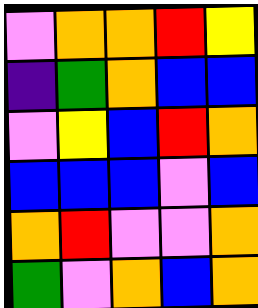[["violet", "orange", "orange", "red", "yellow"], ["indigo", "green", "orange", "blue", "blue"], ["violet", "yellow", "blue", "red", "orange"], ["blue", "blue", "blue", "violet", "blue"], ["orange", "red", "violet", "violet", "orange"], ["green", "violet", "orange", "blue", "orange"]]